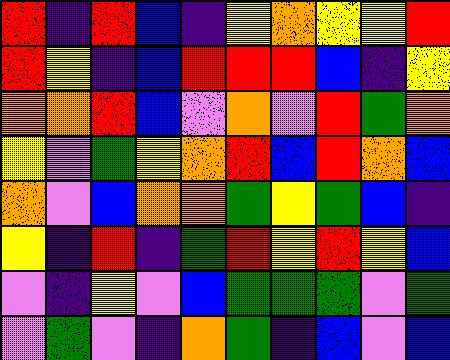[["red", "indigo", "red", "blue", "indigo", "yellow", "orange", "yellow", "yellow", "red"], ["red", "yellow", "indigo", "blue", "red", "red", "red", "blue", "indigo", "yellow"], ["orange", "orange", "red", "blue", "violet", "orange", "violet", "red", "green", "orange"], ["yellow", "violet", "green", "yellow", "orange", "red", "blue", "red", "orange", "blue"], ["orange", "violet", "blue", "orange", "orange", "green", "yellow", "green", "blue", "indigo"], ["yellow", "indigo", "red", "indigo", "green", "red", "yellow", "red", "yellow", "blue"], ["violet", "indigo", "yellow", "violet", "blue", "green", "green", "green", "violet", "green"], ["violet", "green", "violet", "indigo", "orange", "green", "indigo", "blue", "violet", "blue"]]